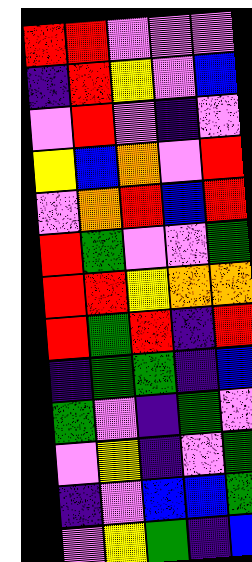[["red", "red", "violet", "violet", "violet"], ["indigo", "red", "yellow", "violet", "blue"], ["violet", "red", "violet", "indigo", "violet"], ["yellow", "blue", "orange", "violet", "red"], ["violet", "orange", "red", "blue", "red"], ["red", "green", "violet", "violet", "green"], ["red", "red", "yellow", "orange", "orange"], ["red", "green", "red", "indigo", "red"], ["indigo", "green", "green", "indigo", "blue"], ["green", "violet", "indigo", "green", "violet"], ["violet", "yellow", "indigo", "violet", "green"], ["indigo", "violet", "blue", "blue", "green"], ["violet", "yellow", "green", "indigo", "blue"]]